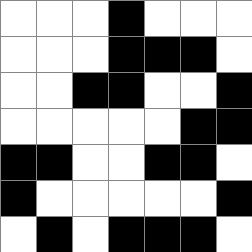[["white", "white", "white", "black", "white", "white", "white"], ["white", "white", "white", "black", "black", "black", "white"], ["white", "white", "black", "black", "white", "white", "black"], ["white", "white", "white", "white", "white", "black", "black"], ["black", "black", "white", "white", "black", "black", "white"], ["black", "white", "white", "white", "white", "white", "black"], ["white", "black", "white", "black", "black", "black", "white"]]